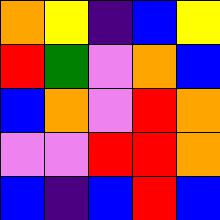[["orange", "yellow", "indigo", "blue", "yellow"], ["red", "green", "violet", "orange", "blue"], ["blue", "orange", "violet", "red", "orange"], ["violet", "violet", "red", "red", "orange"], ["blue", "indigo", "blue", "red", "blue"]]